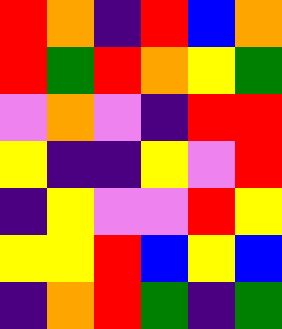[["red", "orange", "indigo", "red", "blue", "orange"], ["red", "green", "red", "orange", "yellow", "green"], ["violet", "orange", "violet", "indigo", "red", "red"], ["yellow", "indigo", "indigo", "yellow", "violet", "red"], ["indigo", "yellow", "violet", "violet", "red", "yellow"], ["yellow", "yellow", "red", "blue", "yellow", "blue"], ["indigo", "orange", "red", "green", "indigo", "green"]]